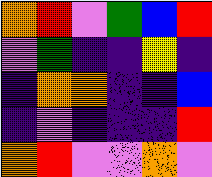[["orange", "red", "violet", "green", "blue", "red"], ["violet", "green", "indigo", "indigo", "yellow", "indigo"], ["indigo", "orange", "orange", "indigo", "indigo", "blue"], ["indigo", "violet", "indigo", "indigo", "indigo", "red"], ["orange", "red", "violet", "violet", "orange", "violet"]]